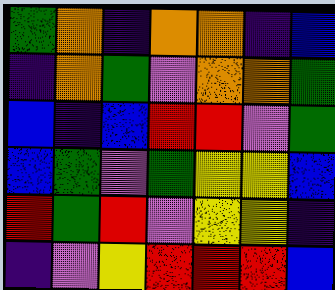[["green", "orange", "indigo", "orange", "orange", "indigo", "blue"], ["indigo", "orange", "green", "violet", "orange", "orange", "green"], ["blue", "indigo", "blue", "red", "red", "violet", "green"], ["blue", "green", "violet", "green", "yellow", "yellow", "blue"], ["red", "green", "red", "violet", "yellow", "yellow", "indigo"], ["indigo", "violet", "yellow", "red", "red", "red", "blue"]]